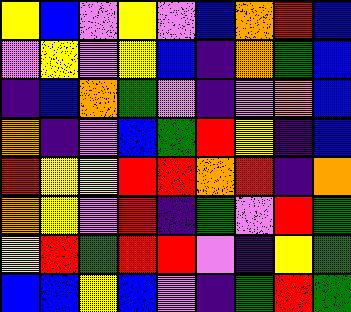[["yellow", "blue", "violet", "yellow", "violet", "blue", "orange", "red", "blue"], ["violet", "yellow", "violet", "yellow", "blue", "indigo", "orange", "green", "blue"], ["indigo", "blue", "orange", "green", "violet", "indigo", "violet", "orange", "blue"], ["orange", "indigo", "violet", "blue", "green", "red", "yellow", "indigo", "blue"], ["red", "yellow", "yellow", "red", "red", "orange", "red", "indigo", "orange"], ["orange", "yellow", "violet", "red", "indigo", "green", "violet", "red", "green"], ["yellow", "red", "green", "red", "red", "violet", "indigo", "yellow", "green"], ["blue", "blue", "yellow", "blue", "violet", "indigo", "green", "red", "green"]]